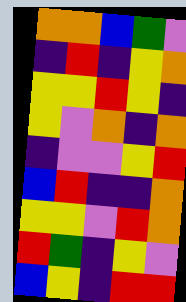[["orange", "orange", "blue", "green", "violet"], ["indigo", "red", "indigo", "yellow", "orange"], ["yellow", "yellow", "red", "yellow", "indigo"], ["yellow", "violet", "orange", "indigo", "orange"], ["indigo", "violet", "violet", "yellow", "red"], ["blue", "red", "indigo", "indigo", "orange"], ["yellow", "yellow", "violet", "red", "orange"], ["red", "green", "indigo", "yellow", "violet"], ["blue", "yellow", "indigo", "red", "red"]]